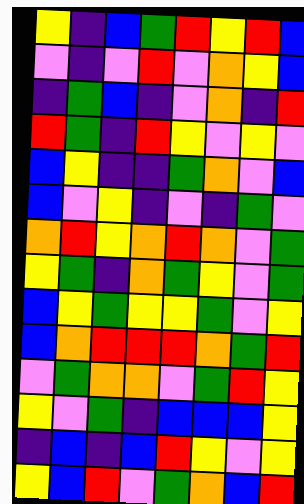[["yellow", "indigo", "blue", "green", "red", "yellow", "red", "blue"], ["violet", "indigo", "violet", "red", "violet", "orange", "yellow", "blue"], ["indigo", "green", "blue", "indigo", "violet", "orange", "indigo", "red"], ["red", "green", "indigo", "red", "yellow", "violet", "yellow", "violet"], ["blue", "yellow", "indigo", "indigo", "green", "orange", "violet", "blue"], ["blue", "violet", "yellow", "indigo", "violet", "indigo", "green", "violet"], ["orange", "red", "yellow", "orange", "red", "orange", "violet", "green"], ["yellow", "green", "indigo", "orange", "green", "yellow", "violet", "green"], ["blue", "yellow", "green", "yellow", "yellow", "green", "violet", "yellow"], ["blue", "orange", "red", "red", "red", "orange", "green", "red"], ["violet", "green", "orange", "orange", "violet", "green", "red", "yellow"], ["yellow", "violet", "green", "indigo", "blue", "blue", "blue", "yellow"], ["indigo", "blue", "indigo", "blue", "red", "yellow", "violet", "yellow"], ["yellow", "blue", "red", "violet", "green", "orange", "blue", "red"]]